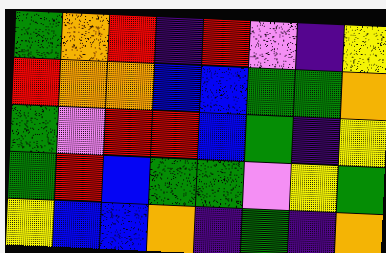[["green", "orange", "red", "indigo", "red", "violet", "indigo", "yellow"], ["red", "orange", "orange", "blue", "blue", "green", "green", "orange"], ["green", "violet", "red", "red", "blue", "green", "indigo", "yellow"], ["green", "red", "blue", "green", "green", "violet", "yellow", "green"], ["yellow", "blue", "blue", "orange", "indigo", "green", "indigo", "orange"]]